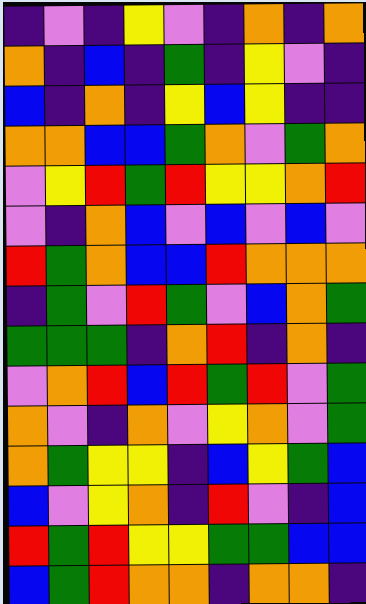[["indigo", "violet", "indigo", "yellow", "violet", "indigo", "orange", "indigo", "orange"], ["orange", "indigo", "blue", "indigo", "green", "indigo", "yellow", "violet", "indigo"], ["blue", "indigo", "orange", "indigo", "yellow", "blue", "yellow", "indigo", "indigo"], ["orange", "orange", "blue", "blue", "green", "orange", "violet", "green", "orange"], ["violet", "yellow", "red", "green", "red", "yellow", "yellow", "orange", "red"], ["violet", "indigo", "orange", "blue", "violet", "blue", "violet", "blue", "violet"], ["red", "green", "orange", "blue", "blue", "red", "orange", "orange", "orange"], ["indigo", "green", "violet", "red", "green", "violet", "blue", "orange", "green"], ["green", "green", "green", "indigo", "orange", "red", "indigo", "orange", "indigo"], ["violet", "orange", "red", "blue", "red", "green", "red", "violet", "green"], ["orange", "violet", "indigo", "orange", "violet", "yellow", "orange", "violet", "green"], ["orange", "green", "yellow", "yellow", "indigo", "blue", "yellow", "green", "blue"], ["blue", "violet", "yellow", "orange", "indigo", "red", "violet", "indigo", "blue"], ["red", "green", "red", "yellow", "yellow", "green", "green", "blue", "blue"], ["blue", "green", "red", "orange", "orange", "indigo", "orange", "orange", "indigo"]]